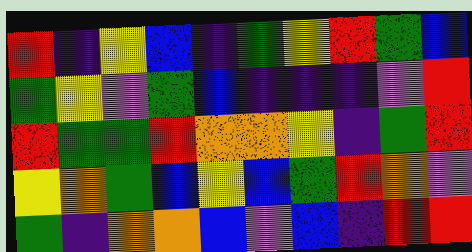[["red", "indigo", "yellow", "blue", "indigo", "green", "yellow", "red", "green", "blue"], ["green", "yellow", "violet", "green", "blue", "indigo", "indigo", "indigo", "violet", "red"], ["red", "green", "green", "red", "orange", "orange", "yellow", "indigo", "green", "red"], ["yellow", "orange", "green", "blue", "yellow", "blue", "green", "red", "orange", "violet"], ["green", "indigo", "orange", "orange", "blue", "violet", "blue", "indigo", "red", "red"]]